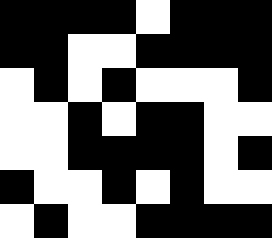[["black", "black", "black", "black", "white", "black", "black", "black"], ["black", "black", "white", "white", "black", "black", "black", "black"], ["white", "black", "white", "black", "white", "white", "white", "black"], ["white", "white", "black", "white", "black", "black", "white", "white"], ["white", "white", "black", "black", "black", "black", "white", "black"], ["black", "white", "white", "black", "white", "black", "white", "white"], ["white", "black", "white", "white", "black", "black", "black", "black"]]